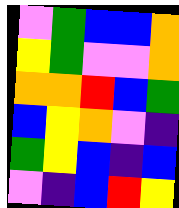[["violet", "green", "blue", "blue", "orange"], ["yellow", "green", "violet", "violet", "orange"], ["orange", "orange", "red", "blue", "green"], ["blue", "yellow", "orange", "violet", "indigo"], ["green", "yellow", "blue", "indigo", "blue"], ["violet", "indigo", "blue", "red", "yellow"]]